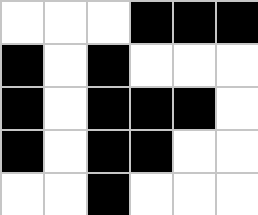[["white", "white", "white", "black", "black", "black"], ["black", "white", "black", "white", "white", "white"], ["black", "white", "black", "black", "black", "white"], ["black", "white", "black", "black", "white", "white"], ["white", "white", "black", "white", "white", "white"]]